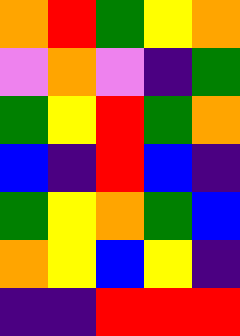[["orange", "red", "green", "yellow", "orange"], ["violet", "orange", "violet", "indigo", "green"], ["green", "yellow", "red", "green", "orange"], ["blue", "indigo", "red", "blue", "indigo"], ["green", "yellow", "orange", "green", "blue"], ["orange", "yellow", "blue", "yellow", "indigo"], ["indigo", "indigo", "red", "red", "red"]]